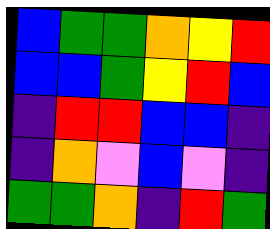[["blue", "green", "green", "orange", "yellow", "red"], ["blue", "blue", "green", "yellow", "red", "blue"], ["indigo", "red", "red", "blue", "blue", "indigo"], ["indigo", "orange", "violet", "blue", "violet", "indigo"], ["green", "green", "orange", "indigo", "red", "green"]]